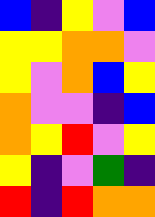[["blue", "indigo", "yellow", "violet", "blue"], ["yellow", "yellow", "orange", "orange", "violet"], ["yellow", "violet", "orange", "blue", "yellow"], ["orange", "violet", "violet", "indigo", "blue"], ["orange", "yellow", "red", "violet", "yellow"], ["yellow", "indigo", "violet", "green", "indigo"], ["red", "indigo", "red", "orange", "orange"]]